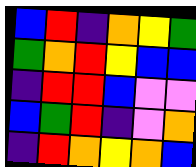[["blue", "red", "indigo", "orange", "yellow", "green"], ["green", "orange", "red", "yellow", "blue", "blue"], ["indigo", "red", "red", "blue", "violet", "violet"], ["blue", "green", "red", "indigo", "violet", "orange"], ["indigo", "red", "orange", "yellow", "orange", "blue"]]